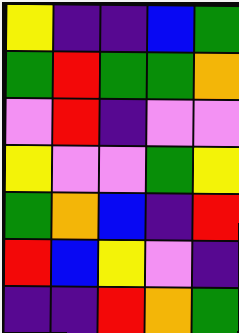[["yellow", "indigo", "indigo", "blue", "green"], ["green", "red", "green", "green", "orange"], ["violet", "red", "indigo", "violet", "violet"], ["yellow", "violet", "violet", "green", "yellow"], ["green", "orange", "blue", "indigo", "red"], ["red", "blue", "yellow", "violet", "indigo"], ["indigo", "indigo", "red", "orange", "green"]]